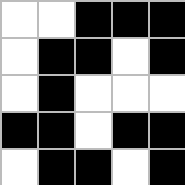[["white", "white", "black", "black", "black"], ["white", "black", "black", "white", "black"], ["white", "black", "white", "white", "white"], ["black", "black", "white", "black", "black"], ["white", "black", "black", "white", "black"]]